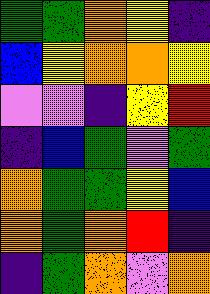[["green", "green", "orange", "yellow", "indigo"], ["blue", "yellow", "orange", "orange", "yellow"], ["violet", "violet", "indigo", "yellow", "red"], ["indigo", "blue", "green", "violet", "green"], ["orange", "green", "green", "yellow", "blue"], ["orange", "green", "orange", "red", "indigo"], ["indigo", "green", "orange", "violet", "orange"]]